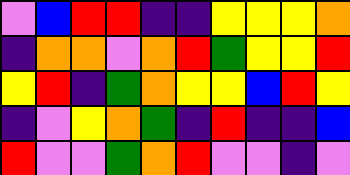[["violet", "blue", "red", "red", "indigo", "indigo", "yellow", "yellow", "yellow", "orange"], ["indigo", "orange", "orange", "violet", "orange", "red", "green", "yellow", "yellow", "red"], ["yellow", "red", "indigo", "green", "orange", "yellow", "yellow", "blue", "red", "yellow"], ["indigo", "violet", "yellow", "orange", "green", "indigo", "red", "indigo", "indigo", "blue"], ["red", "violet", "violet", "green", "orange", "red", "violet", "violet", "indigo", "violet"]]